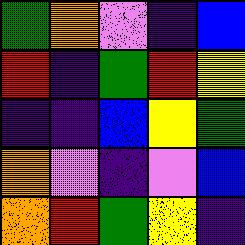[["green", "orange", "violet", "indigo", "blue"], ["red", "indigo", "green", "red", "yellow"], ["indigo", "indigo", "blue", "yellow", "green"], ["orange", "violet", "indigo", "violet", "blue"], ["orange", "red", "green", "yellow", "indigo"]]